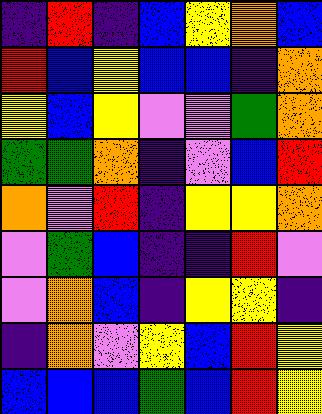[["indigo", "red", "indigo", "blue", "yellow", "orange", "blue"], ["red", "blue", "yellow", "blue", "blue", "indigo", "orange"], ["yellow", "blue", "yellow", "violet", "violet", "green", "orange"], ["green", "green", "orange", "indigo", "violet", "blue", "red"], ["orange", "violet", "red", "indigo", "yellow", "yellow", "orange"], ["violet", "green", "blue", "indigo", "indigo", "red", "violet"], ["violet", "orange", "blue", "indigo", "yellow", "yellow", "indigo"], ["indigo", "orange", "violet", "yellow", "blue", "red", "yellow"], ["blue", "blue", "blue", "green", "blue", "red", "yellow"]]